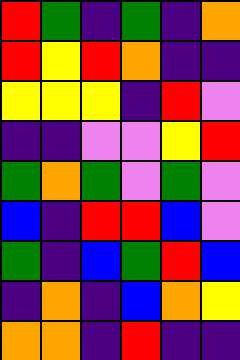[["red", "green", "indigo", "green", "indigo", "orange"], ["red", "yellow", "red", "orange", "indigo", "indigo"], ["yellow", "yellow", "yellow", "indigo", "red", "violet"], ["indigo", "indigo", "violet", "violet", "yellow", "red"], ["green", "orange", "green", "violet", "green", "violet"], ["blue", "indigo", "red", "red", "blue", "violet"], ["green", "indigo", "blue", "green", "red", "blue"], ["indigo", "orange", "indigo", "blue", "orange", "yellow"], ["orange", "orange", "indigo", "red", "indigo", "indigo"]]